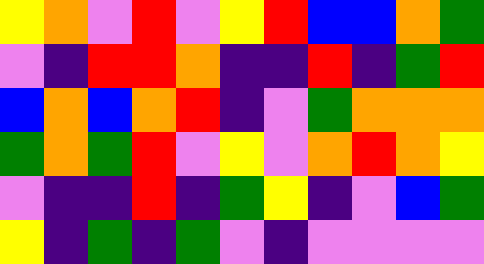[["yellow", "orange", "violet", "red", "violet", "yellow", "red", "blue", "blue", "orange", "green"], ["violet", "indigo", "red", "red", "orange", "indigo", "indigo", "red", "indigo", "green", "red"], ["blue", "orange", "blue", "orange", "red", "indigo", "violet", "green", "orange", "orange", "orange"], ["green", "orange", "green", "red", "violet", "yellow", "violet", "orange", "red", "orange", "yellow"], ["violet", "indigo", "indigo", "red", "indigo", "green", "yellow", "indigo", "violet", "blue", "green"], ["yellow", "indigo", "green", "indigo", "green", "violet", "indigo", "violet", "violet", "violet", "violet"]]